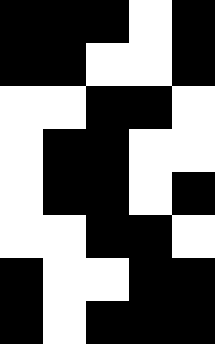[["black", "black", "black", "white", "black"], ["black", "black", "white", "white", "black"], ["white", "white", "black", "black", "white"], ["white", "black", "black", "white", "white"], ["white", "black", "black", "white", "black"], ["white", "white", "black", "black", "white"], ["black", "white", "white", "black", "black"], ["black", "white", "black", "black", "black"]]